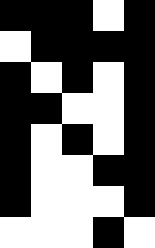[["black", "black", "black", "white", "black"], ["white", "black", "black", "black", "black"], ["black", "white", "black", "white", "black"], ["black", "black", "white", "white", "black"], ["black", "white", "black", "white", "black"], ["black", "white", "white", "black", "black"], ["black", "white", "white", "white", "black"], ["white", "white", "white", "black", "white"]]